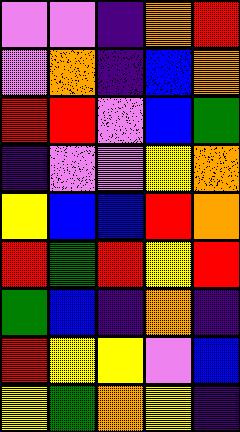[["violet", "violet", "indigo", "orange", "red"], ["violet", "orange", "indigo", "blue", "orange"], ["red", "red", "violet", "blue", "green"], ["indigo", "violet", "violet", "yellow", "orange"], ["yellow", "blue", "blue", "red", "orange"], ["red", "green", "red", "yellow", "red"], ["green", "blue", "indigo", "orange", "indigo"], ["red", "yellow", "yellow", "violet", "blue"], ["yellow", "green", "orange", "yellow", "indigo"]]